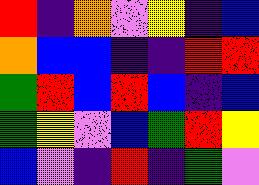[["red", "indigo", "orange", "violet", "yellow", "indigo", "blue"], ["orange", "blue", "blue", "indigo", "indigo", "red", "red"], ["green", "red", "blue", "red", "blue", "indigo", "blue"], ["green", "yellow", "violet", "blue", "green", "red", "yellow"], ["blue", "violet", "indigo", "red", "indigo", "green", "violet"]]